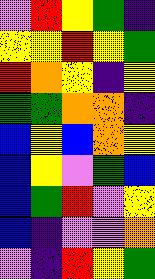[["violet", "red", "yellow", "green", "indigo"], ["yellow", "yellow", "red", "yellow", "green"], ["red", "orange", "yellow", "indigo", "yellow"], ["green", "green", "orange", "orange", "indigo"], ["blue", "yellow", "blue", "orange", "yellow"], ["blue", "yellow", "violet", "green", "blue"], ["blue", "green", "red", "violet", "yellow"], ["blue", "indigo", "violet", "violet", "orange"], ["violet", "indigo", "red", "yellow", "green"]]